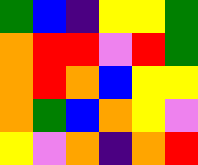[["green", "blue", "indigo", "yellow", "yellow", "green"], ["orange", "red", "red", "violet", "red", "green"], ["orange", "red", "orange", "blue", "yellow", "yellow"], ["orange", "green", "blue", "orange", "yellow", "violet"], ["yellow", "violet", "orange", "indigo", "orange", "red"]]